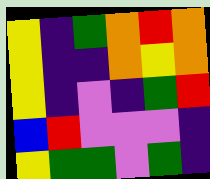[["yellow", "indigo", "green", "orange", "red", "orange"], ["yellow", "indigo", "indigo", "orange", "yellow", "orange"], ["yellow", "indigo", "violet", "indigo", "green", "red"], ["blue", "red", "violet", "violet", "violet", "indigo"], ["yellow", "green", "green", "violet", "green", "indigo"]]